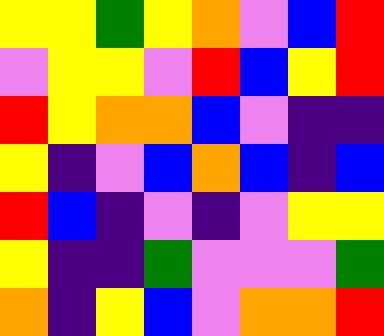[["yellow", "yellow", "green", "yellow", "orange", "violet", "blue", "red"], ["violet", "yellow", "yellow", "violet", "red", "blue", "yellow", "red"], ["red", "yellow", "orange", "orange", "blue", "violet", "indigo", "indigo"], ["yellow", "indigo", "violet", "blue", "orange", "blue", "indigo", "blue"], ["red", "blue", "indigo", "violet", "indigo", "violet", "yellow", "yellow"], ["yellow", "indigo", "indigo", "green", "violet", "violet", "violet", "green"], ["orange", "indigo", "yellow", "blue", "violet", "orange", "orange", "red"]]